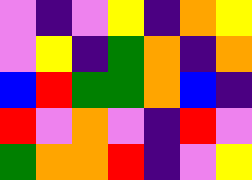[["violet", "indigo", "violet", "yellow", "indigo", "orange", "yellow"], ["violet", "yellow", "indigo", "green", "orange", "indigo", "orange"], ["blue", "red", "green", "green", "orange", "blue", "indigo"], ["red", "violet", "orange", "violet", "indigo", "red", "violet"], ["green", "orange", "orange", "red", "indigo", "violet", "yellow"]]